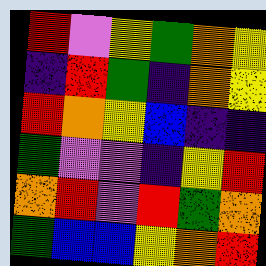[["red", "violet", "yellow", "green", "orange", "yellow"], ["indigo", "red", "green", "indigo", "orange", "yellow"], ["red", "orange", "yellow", "blue", "indigo", "indigo"], ["green", "violet", "violet", "indigo", "yellow", "red"], ["orange", "red", "violet", "red", "green", "orange"], ["green", "blue", "blue", "yellow", "orange", "red"]]